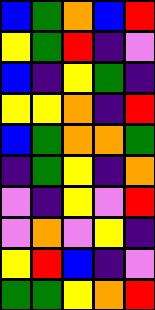[["blue", "green", "orange", "blue", "red"], ["yellow", "green", "red", "indigo", "violet"], ["blue", "indigo", "yellow", "green", "indigo"], ["yellow", "yellow", "orange", "indigo", "red"], ["blue", "green", "orange", "orange", "green"], ["indigo", "green", "yellow", "indigo", "orange"], ["violet", "indigo", "yellow", "violet", "red"], ["violet", "orange", "violet", "yellow", "indigo"], ["yellow", "red", "blue", "indigo", "violet"], ["green", "green", "yellow", "orange", "red"]]